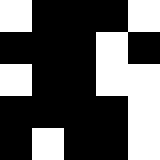[["white", "black", "black", "black", "white"], ["black", "black", "black", "white", "black"], ["white", "black", "black", "white", "white"], ["black", "black", "black", "black", "white"], ["black", "white", "black", "black", "white"]]